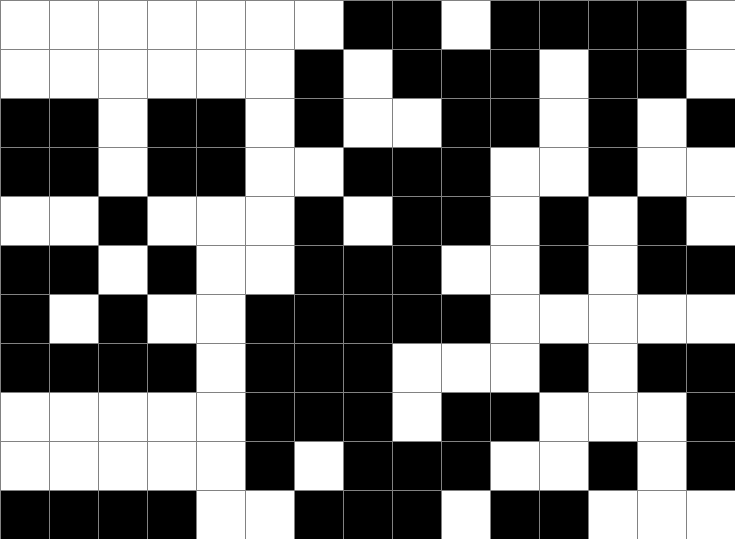[["white", "white", "white", "white", "white", "white", "white", "black", "black", "white", "black", "black", "black", "black", "white"], ["white", "white", "white", "white", "white", "white", "black", "white", "black", "black", "black", "white", "black", "black", "white"], ["black", "black", "white", "black", "black", "white", "black", "white", "white", "black", "black", "white", "black", "white", "black"], ["black", "black", "white", "black", "black", "white", "white", "black", "black", "black", "white", "white", "black", "white", "white"], ["white", "white", "black", "white", "white", "white", "black", "white", "black", "black", "white", "black", "white", "black", "white"], ["black", "black", "white", "black", "white", "white", "black", "black", "black", "white", "white", "black", "white", "black", "black"], ["black", "white", "black", "white", "white", "black", "black", "black", "black", "black", "white", "white", "white", "white", "white"], ["black", "black", "black", "black", "white", "black", "black", "black", "white", "white", "white", "black", "white", "black", "black"], ["white", "white", "white", "white", "white", "black", "black", "black", "white", "black", "black", "white", "white", "white", "black"], ["white", "white", "white", "white", "white", "black", "white", "black", "black", "black", "white", "white", "black", "white", "black"], ["black", "black", "black", "black", "white", "white", "black", "black", "black", "white", "black", "black", "white", "white", "white"]]